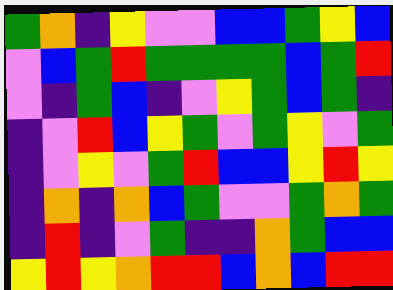[["green", "orange", "indigo", "yellow", "violet", "violet", "blue", "blue", "green", "yellow", "blue"], ["violet", "blue", "green", "red", "green", "green", "green", "green", "blue", "green", "red"], ["violet", "indigo", "green", "blue", "indigo", "violet", "yellow", "green", "blue", "green", "indigo"], ["indigo", "violet", "red", "blue", "yellow", "green", "violet", "green", "yellow", "violet", "green"], ["indigo", "violet", "yellow", "violet", "green", "red", "blue", "blue", "yellow", "red", "yellow"], ["indigo", "orange", "indigo", "orange", "blue", "green", "violet", "violet", "green", "orange", "green"], ["indigo", "red", "indigo", "violet", "green", "indigo", "indigo", "orange", "green", "blue", "blue"], ["yellow", "red", "yellow", "orange", "red", "red", "blue", "orange", "blue", "red", "red"]]